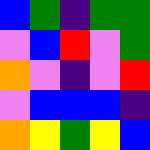[["blue", "green", "indigo", "green", "green"], ["violet", "blue", "red", "violet", "green"], ["orange", "violet", "indigo", "violet", "red"], ["violet", "blue", "blue", "blue", "indigo"], ["orange", "yellow", "green", "yellow", "blue"]]